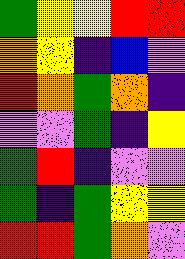[["green", "yellow", "yellow", "red", "red"], ["orange", "yellow", "indigo", "blue", "violet"], ["red", "orange", "green", "orange", "indigo"], ["violet", "violet", "green", "indigo", "yellow"], ["green", "red", "indigo", "violet", "violet"], ["green", "indigo", "green", "yellow", "yellow"], ["red", "red", "green", "orange", "violet"]]